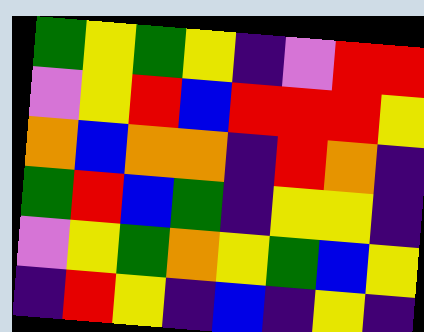[["green", "yellow", "green", "yellow", "indigo", "violet", "red", "red"], ["violet", "yellow", "red", "blue", "red", "red", "red", "yellow"], ["orange", "blue", "orange", "orange", "indigo", "red", "orange", "indigo"], ["green", "red", "blue", "green", "indigo", "yellow", "yellow", "indigo"], ["violet", "yellow", "green", "orange", "yellow", "green", "blue", "yellow"], ["indigo", "red", "yellow", "indigo", "blue", "indigo", "yellow", "indigo"]]